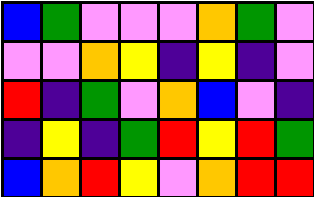[["blue", "green", "violet", "violet", "violet", "orange", "green", "violet"], ["violet", "violet", "orange", "yellow", "indigo", "yellow", "indigo", "violet"], ["red", "indigo", "green", "violet", "orange", "blue", "violet", "indigo"], ["indigo", "yellow", "indigo", "green", "red", "yellow", "red", "green"], ["blue", "orange", "red", "yellow", "violet", "orange", "red", "red"]]